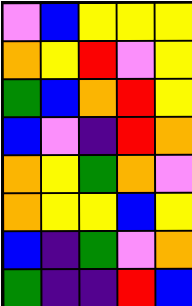[["violet", "blue", "yellow", "yellow", "yellow"], ["orange", "yellow", "red", "violet", "yellow"], ["green", "blue", "orange", "red", "yellow"], ["blue", "violet", "indigo", "red", "orange"], ["orange", "yellow", "green", "orange", "violet"], ["orange", "yellow", "yellow", "blue", "yellow"], ["blue", "indigo", "green", "violet", "orange"], ["green", "indigo", "indigo", "red", "blue"]]